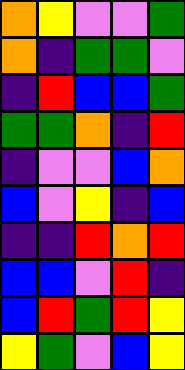[["orange", "yellow", "violet", "violet", "green"], ["orange", "indigo", "green", "green", "violet"], ["indigo", "red", "blue", "blue", "green"], ["green", "green", "orange", "indigo", "red"], ["indigo", "violet", "violet", "blue", "orange"], ["blue", "violet", "yellow", "indigo", "blue"], ["indigo", "indigo", "red", "orange", "red"], ["blue", "blue", "violet", "red", "indigo"], ["blue", "red", "green", "red", "yellow"], ["yellow", "green", "violet", "blue", "yellow"]]